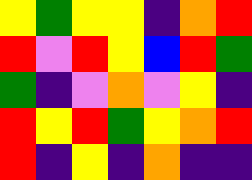[["yellow", "green", "yellow", "yellow", "indigo", "orange", "red"], ["red", "violet", "red", "yellow", "blue", "red", "green"], ["green", "indigo", "violet", "orange", "violet", "yellow", "indigo"], ["red", "yellow", "red", "green", "yellow", "orange", "red"], ["red", "indigo", "yellow", "indigo", "orange", "indigo", "indigo"]]